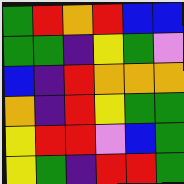[["green", "red", "orange", "red", "blue", "blue"], ["green", "green", "indigo", "yellow", "green", "violet"], ["blue", "indigo", "red", "orange", "orange", "orange"], ["orange", "indigo", "red", "yellow", "green", "green"], ["yellow", "red", "red", "violet", "blue", "green"], ["yellow", "green", "indigo", "red", "red", "green"]]